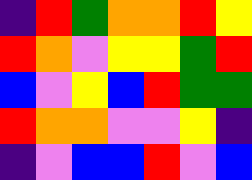[["indigo", "red", "green", "orange", "orange", "red", "yellow"], ["red", "orange", "violet", "yellow", "yellow", "green", "red"], ["blue", "violet", "yellow", "blue", "red", "green", "green"], ["red", "orange", "orange", "violet", "violet", "yellow", "indigo"], ["indigo", "violet", "blue", "blue", "red", "violet", "blue"]]